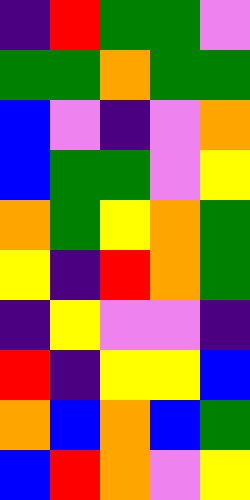[["indigo", "red", "green", "green", "violet"], ["green", "green", "orange", "green", "green"], ["blue", "violet", "indigo", "violet", "orange"], ["blue", "green", "green", "violet", "yellow"], ["orange", "green", "yellow", "orange", "green"], ["yellow", "indigo", "red", "orange", "green"], ["indigo", "yellow", "violet", "violet", "indigo"], ["red", "indigo", "yellow", "yellow", "blue"], ["orange", "blue", "orange", "blue", "green"], ["blue", "red", "orange", "violet", "yellow"]]